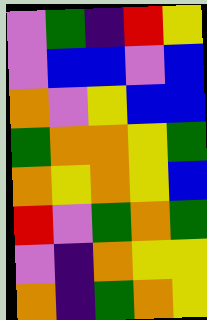[["violet", "green", "indigo", "red", "yellow"], ["violet", "blue", "blue", "violet", "blue"], ["orange", "violet", "yellow", "blue", "blue"], ["green", "orange", "orange", "yellow", "green"], ["orange", "yellow", "orange", "yellow", "blue"], ["red", "violet", "green", "orange", "green"], ["violet", "indigo", "orange", "yellow", "yellow"], ["orange", "indigo", "green", "orange", "yellow"]]